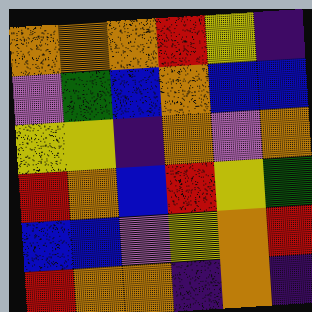[["orange", "orange", "orange", "red", "yellow", "indigo"], ["violet", "green", "blue", "orange", "blue", "blue"], ["yellow", "yellow", "indigo", "orange", "violet", "orange"], ["red", "orange", "blue", "red", "yellow", "green"], ["blue", "blue", "violet", "yellow", "orange", "red"], ["red", "orange", "orange", "indigo", "orange", "indigo"]]